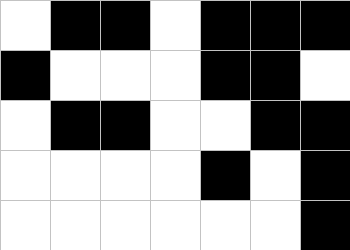[["white", "black", "black", "white", "black", "black", "black"], ["black", "white", "white", "white", "black", "black", "white"], ["white", "black", "black", "white", "white", "black", "black"], ["white", "white", "white", "white", "black", "white", "black"], ["white", "white", "white", "white", "white", "white", "black"]]